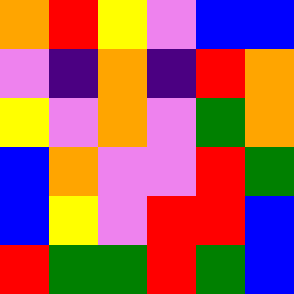[["orange", "red", "yellow", "violet", "blue", "blue"], ["violet", "indigo", "orange", "indigo", "red", "orange"], ["yellow", "violet", "orange", "violet", "green", "orange"], ["blue", "orange", "violet", "violet", "red", "green"], ["blue", "yellow", "violet", "red", "red", "blue"], ["red", "green", "green", "red", "green", "blue"]]